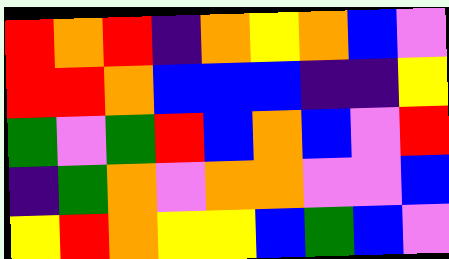[["red", "orange", "red", "indigo", "orange", "yellow", "orange", "blue", "violet"], ["red", "red", "orange", "blue", "blue", "blue", "indigo", "indigo", "yellow"], ["green", "violet", "green", "red", "blue", "orange", "blue", "violet", "red"], ["indigo", "green", "orange", "violet", "orange", "orange", "violet", "violet", "blue"], ["yellow", "red", "orange", "yellow", "yellow", "blue", "green", "blue", "violet"]]